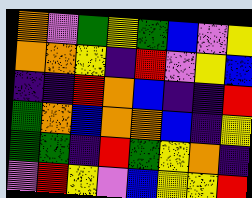[["orange", "violet", "green", "yellow", "green", "blue", "violet", "yellow"], ["orange", "orange", "yellow", "indigo", "red", "violet", "yellow", "blue"], ["indigo", "indigo", "red", "orange", "blue", "indigo", "indigo", "red"], ["green", "orange", "blue", "orange", "orange", "blue", "indigo", "yellow"], ["green", "green", "indigo", "red", "green", "yellow", "orange", "indigo"], ["violet", "red", "yellow", "violet", "blue", "yellow", "yellow", "red"]]